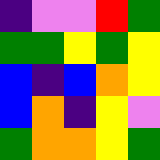[["indigo", "violet", "violet", "red", "green"], ["green", "green", "yellow", "green", "yellow"], ["blue", "indigo", "blue", "orange", "yellow"], ["blue", "orange", "indigo", "yellow", "violet"], ["green", "orange", "orange", "yellow", "green"]]